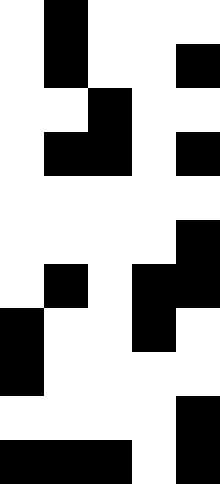[["white", "black", "white", "white", "white"], ["white", "black", "white", "white", "black"], ["white", "white", "black", "white", "white"], ["white", "black", "black", "white", "black"], ["white", "white", "white", "white", "white"], ["white", "white", "white", "white", "black"], ["white", "black", "white", "black", "black"], ["black", "white", "white", "black", "white"], ["black", "white", "white", "white", "white"], ["white", "white", "white", "white", "black"], ["black", "black", "black", "white", "black"]]